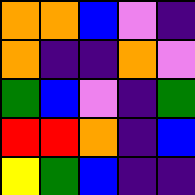[["orange", "orange", "blue", "violet", "indigo"], ["orange", "indigo", "indigo", "orange", "violet"], ["green", "blue", "violet", "indigo", "green"], ["red", "red", "orange", "indigo", "blue"], ["yellow", "green", "blue", "indigo", "indigo"]]